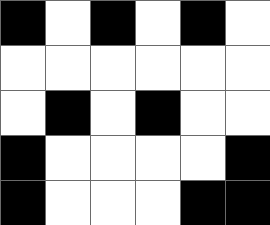[["black", "white", "black", "white", "black", "white"], ["white", "white", "white", "white", "white", "white"], ["white", "black", "white", "black", "white", "white"], ["black", "white", "white", "white", "white", "black"], ["black", "white", "white", "white", "black", "black"]]